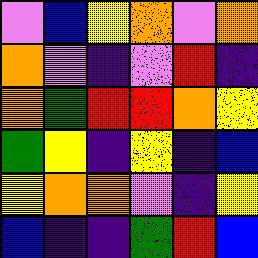[["violet", "blue", "yellow", "orange", "violet", "orange"], ["orange", "violet", "indigo", "violet", "red", "indigo"], ["orange", "green", "red", "red", "orange", "yellow"], ["green", "yellow", "indigo", "yellow", "indigo", "blue"], ["yellow", "orange", "orange", "violet", "indigo", "yellow"], ["blue", "indigo", "indigo", "green", "red", "blue"]]